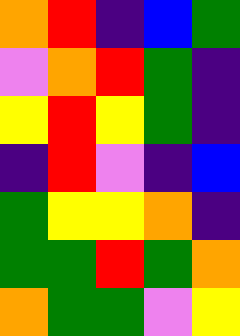[["orange", "red", "indigo", "blue", "green"], ["violet", "orange", "red", "green", "indigo"], ["yellow", "red", "yellow", "green", "indigo"], ["indigo", "red", "violet", "indigo", "blue"], ["green", "yellow", "yellow", "orange", "indigo"], ["green", "green", "red", "green", "orange"], ["orange", "green", "green", "violet", "yellow"]]